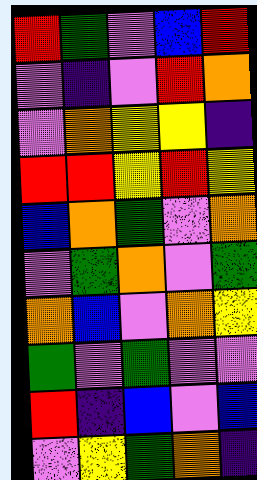[["red", "green", "violet", "blue", "red"], ["violet", "indigo", "violet", "red", "orange"], ["violet", "orange", "yellow", "yellow", "indigo"], ["red", "red", "yellow", "red", "yellow"], ["blue", "orange", "green", "violet", "orange"], ["violet", "green", "orange", "violet", "green"], ["orange", "blue", "violet", "orange", "yellow"], ["green", "violet", "green", "violet", "violet"], ["red", "indigo", "blue", "violet", "blue"], ["violet", "yellow", "green", "orange", "indigo"]]